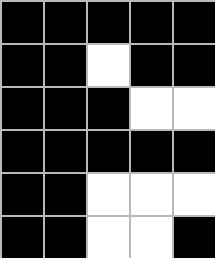[["black", "black", "black", "black", "black"], ["black", "black", "white", "black", "black"], ["black", "black", "black", "white", "white"], ["black", "black", "black", "black", "black"], ["black", "black", "white", "white", "white"], ["black", "black", "white", "white", "black"]]